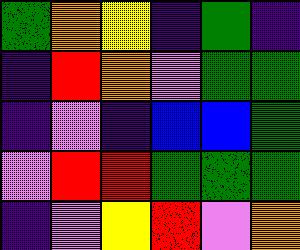[["green", "orange", "yellow", "indigo", "green", "indigo"], ["indigo", "red", "orange", "violet", "green", "green"], ["indigo", "violet", "indigo", "blue", "blue", "green"], ["violet", "red", "red", "green", "green", "green"], ["indigo", "violet", "yellow", "red", "violet", "orange"]]